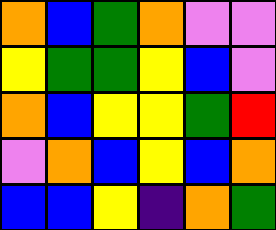[["orange", "blue", "green", "orange", "violet", "violet"], ["yellow", "green", "green", "yellow", "blue", "violet"], ["orange", "blue", "yellow", "yellow", "green", "red"], ["violet", "orange", "blue", "yellow", "blue", "orange"], ["blue", "blue", "yellow", "indigo", "orange", "green"]]